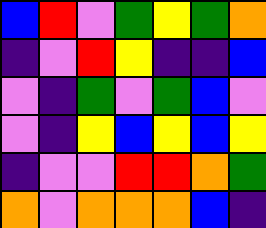[["blue", "red", "violet", "green", "yellow", "green", "orange"], ["indigo", "violet", "red", "yellow", "indigo", "indigo", "blue"], ["violet", "indigo", "green", "violet", "green", "blue", "violet"], ["violet", "indigo", "yellow", "blue", "yellow", "blue", "yellow"], ["indigo", "violet", "violet", "red", "red", "orange", "green"], ["orange", "violet", "orange", "orange", "orange", "blue", "indigo"]]